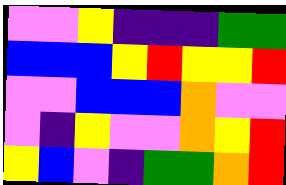[["violet", "violet", "yellow", "indigo", "indigo", "indigo", "green", "green"], ["blue", "blue", "blue", "yellow", "red", "yellow", "yellow", "red"], ["violet", "violet", "blue", "blue", "blue", "orange", "violet", "violet"], ["violet", "indigo", "yellow", "violet", "violet", "orange", "yellow", "red"], ["yellow", "blue", "violet", "indigo", "green", "green", "orange", "red"]]